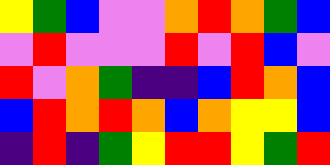[["yellow", "green", "blue", "violet", "violet", "orange", "red", "orange", "green", "blue"], ["violet", "red", "violet", "violet", "violet", "red", "violet", "red", "blue", "violet"], ["red", "violet", "orange", "green", "indigo", "indigo", "blue", "red", "orange", "blue"], ["blue", "red", "orange", "red", "orange", "blue", "orange", "yellow", "yellow", "blue"], ["indigo", "red", "indigo", "green", "yellow", "red", "red", "yellow", "green", "red"]]